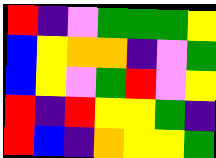[["red", "indigo", "violet", "green", "green", "green", "yellow"], ["blue", "yellow", "orange", "orange", "indigo", "violet", "green"], ["blue", "yellow", "violet", "green", "red", "violet", "yellow"], ["red", "indigo", "red", "yellow", "yellow", "green", "indigo"], ["red", "blue", "indigo", "orange", "yellow", "yellow", "green"]]